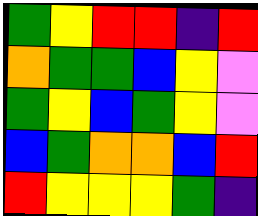[["green", "yellow", "red", "red", "indigo", "red"], ["orange", "green", "green", "blue", "yellow", "violet"], ["green", "yellow", "blue", "green", "yellow", "violet"], ["blue", "green", "orange", "orange", "blue", "red"], ["red", "yellow", "yellow", "yellow", "green", "indigo"]]